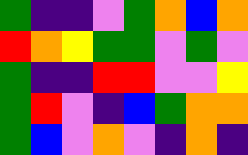[["green", "indigo", "indigo", "violet", "green", "orange", "blue", "orange"], ["red", "orange", "yellow", "green", "green", "violet", "green", "violet"], ["green", "indigo", "indigo", "red", "red", "violet", "violet", "yellow"], ["green", "red", "violet", "indigo", "blue", "green", "orange", "orange"], ["green", "blue", "violet", "orange", "violet", "indigo", "orange", "indigo"]]